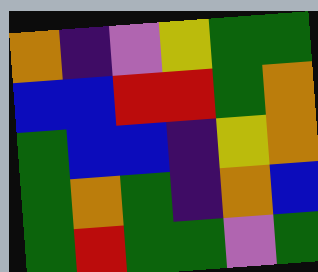[["orange", "indigo", "violet", "yellow", "green", "green"], ["blue", "blue", "red", "red", "green", "orange"], ["green", "blue", "blue", "indigo", "yellow", "orange"], ["green", "orange", "green", "indigo", "orange", "blue"], ["green", "red", "green", "green", "violet", "green"]]